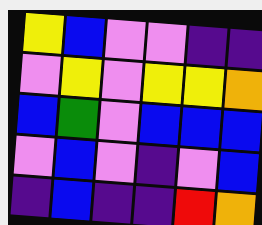[["yellow", "blue", "violet", "violet", "indigo", "indigo"], ["violet", "yellow", "violet", "yellow", "yellow", "orange"], ["blue", "green", "violet", "blue", "blue", "blue"], ["violet", "blue", "violet", "indigo", "violet", "blue"], ["indigo", "blue", "indigo", "indigo", "red", "orange"]]